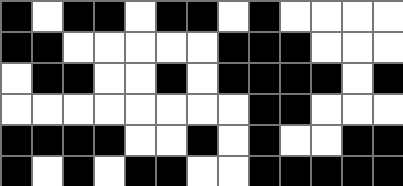[["black", "white", "black", "black", "white", "black", "black", "white", "black", "white", "white", "white", "white"], ["black", "black", "white", "white", "white", "white", "white", "black", "black", "black", "white", "white", "white"], ["white", "black", "black", "white", "white", "black", "white", "black", "black", "black", "black", "white", "black"], ["white", "white", "white", "white", "white", "white", "white", "white", "black", "black", "white", "white", "white"], ["black", "black", "black", "black", "white", "white", "black", "white", "black", "white", "white", "black", "black"], ["black", "white", "black", "white", "black", "black", "white", "white", "black", "black", "black", "black", "black"]]